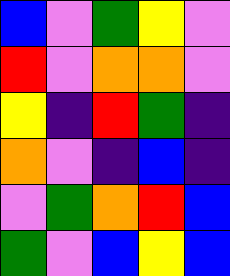[["blue", "violet", "green", "yellow", "violet"], ["red", "violet", "orange", "orange", "violet"], ["yellow", "indigo", "red", "green", "indigo"], ["orange", "violet", "indigo", "blue", "indigo"], ["violet", "green", "orange", "red", "blue"], ["green", "violet", "blue", "yellow", "blue"]]